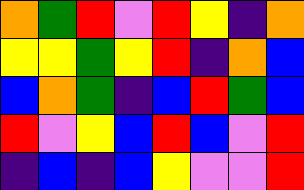[["orange", "green", "red", "violet", "red", "yellow", "indigo", "orange"], ["yellow", "yellow", "green", "yellow", "red", "indigo", "orange", "blue"], ["blue", "orange", "green", "indigo", "blue", "red", "green", "blue"], ["red", "violet", "yellow", "blue", "red", "blue", "violet", "red"], ["indigo", "blue", "indigo", "blue", "yellow", "violet", "violet", "red"]]